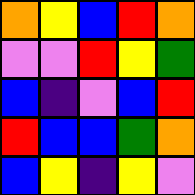[["orange", "yellow", "blue", "red", "orange"], ["violet", "violet", "red", "yellow", "green"], ["blue", "indigo", "violet", "blue", "red"], ["red", "blue", "blue", "green", "orange"], ["blue", "yellow", "indigo", "yellow", "violet"]]